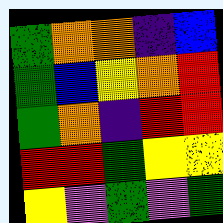[["green", "orange", "orange", "indigo", "blue"], ["green", "blue", "yellow", "orange", "red"], ["green", "orange", "indigo", "red", "red"], ["red", "red", "green", "yellow", "yellow"], ["yellow", "violet", "green", "violet", "green"]]